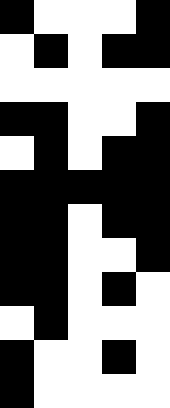[["black", "white", "white", "white", "black"], ["white", "black", "white", "black", "black"], ["white", "white", "white", "white", "white"], ["black", "black", "white", "white", "black"], ["white", "black", "white", "black", "black"], ["black", "black", "black", "black", "black"], ["black", "black", "white", "black", "black"], ["black", "black", "white", "white", "black"], ["black", "black", "white", "black", "white"], ["white", "black", "white", "white", "white"], ["black", "white", "white", "black", "white"], ["black", "white", "white", "white", "white"]]